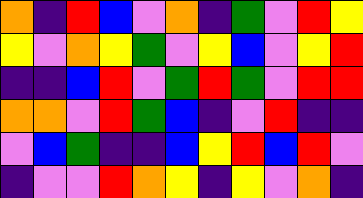[["orange", "indigo", "red", "blue", "violet", "orange", "indigo", "green", "violet", "red", "yellow"], ["yellow", "violet", "orange", "yellow", "green", "violet", "yellow", "blue", "violet", "yellow", "red"], ["indigo", "indigo", "blue", "red", "violet", "green", "red", "green", "violet", "red", "red"], ["orange", "orange", "violet", "red", "green", "blue", "indigo", "violet", "red", "indigo", "indigo"], ["violet", "blue", "green", "indigo", "indigo", "blue", "yellow", "red", "blue", "red", "violet"], ["indigo", "violet", "violet", "red", "orange", "yellow", "indigo", "yellow", "violet", "orange", "indigo"]]